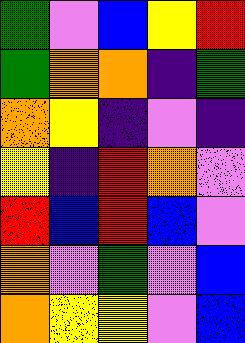[["green", "violet", "blue", "yellow", "red"], ["green", "orange", "orange", "indigo", "green"], ["orange", "yellow", "indigo", "violet", "indigo"], ["yellow", "indigo", "red", "orange", "violet"], ["red", "blue", "red", "blue", "violet"], ["orange", "violet", "green", "violet", "blue"], ["orange", "yellow", "yellow", "violet", "blue"]]